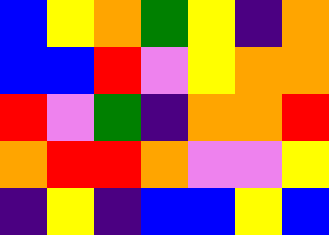[["blue", "yellow", "orange", "green", "yellow", "indigo", "orange"], ["blue", "blue", "red", "violet", "yellow", "orange", "orange"], ["red", "violet", "green", "indigo", "orange", "orange", "red"], ["orange", "red", "red", "orange", "violet", "violet", "yellow"], ["indigo", "yellow", "indigo", "blue", "blue", "yellow", "blue"]]